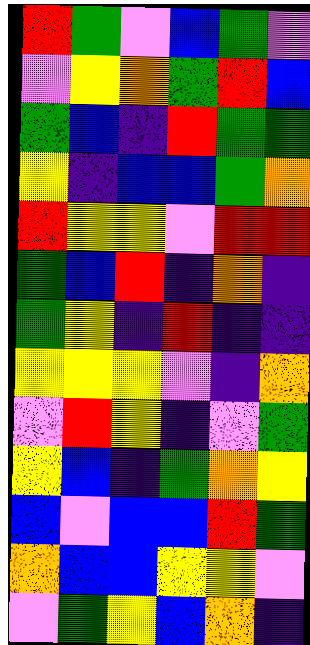[["red", "green", "violet", "blue", "green", "violet"], ["violet", "yellow", "orange", "green", "red", "blue"], ["green", "blue", "indigo", "red", "green", "green"], ["yellow", "indigo", "blue", "blue", "green", "orange"], ["red", "yellow", "yellow", "violet", "red", "red"], ["green", "blue", "red", "indigo", "orange", "indigo"], ["green", "yellow", "indigo", "red", "indigo", "indigo"], ["yellow", "yellow", "yellow", "violet", "indigo", "orange"], ["violet", "red", "yellow", "indigo", "violet", "green"], ["yellow", "blue", "indigo", "green", "orange", "yellow"], ["blue", "violet", "blue", "blue", "red", "green"], ["orange", "blue", "blue", "yellow", "yellow", "violet"], ["violet", "green", "yellow", "blue", "orange", "indigo"]]